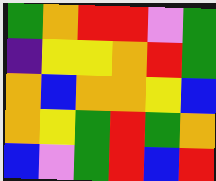[["green", "orange", "red", "red", "violet", "green"], ["indigo", "yellow", "yellow", "orange", "red", "green"], ["orange", "blue", "orange", "orange", "yellow", "blue"], ["orange", "yellow", "green", "red", "green", "orange"], ["blue", "violet", "green", "red", "blue", "red"]]